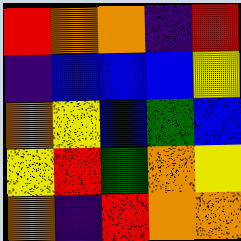[["red", "orange", "orange", "indigo", "red"], ["indigo", "blue", "blue", "blue", "yellow"], ["orange", "yellow", "blue", "green", "blue"], ["yellow", "red", "green", "orange", "yellow"], ["orange", "indigo", "red", "orange", "orange"]]